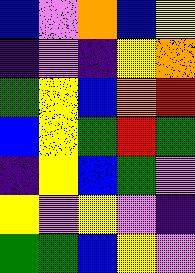[["blue", "violet", "orange", "blue", "yellow"], ["indigo", "violet", "indigo", "yellow", "orange"], ["green", "yellow", "blue", "orange", "red"], ["blue", "yellow", "green", "red", "green"], ["indigo", "yellow", "blue", "green", "violet"], ["yellow", "violet", "yellow", "violet", "indigo"], ["green", "green", "blue", "yellow", "violet"]]